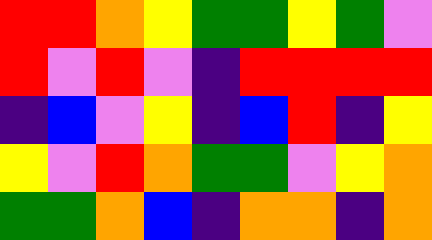[["red", "red", "orange", "yellow", "green", "green", "yellow", "green", "violet"], ["red", "violet", "red", "violet", "indigo", "red", "red", "red", "red"], ["indigo", "blue", "violet", "yellow", "indigo", "blue", "red", "indigo", "yellow"], ["yellow", "violet", "red", "orange", "green", "green", "violet", "yellow", "orange"], ["green", "green", "orange", "blue", "indigo", "orange", "orange", "indigo", "orange"]]